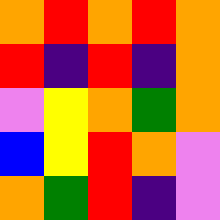[["orange", "red", "orange", "red", "orange"], ["red", "indigo", "red", "indigo", "orange"], ["violet", "yellow", "orange", "green", "orange"], ["blue", "yellow", "red", "orange", "violet"], ["orange", "green", "red", "indigo", "violet"]]